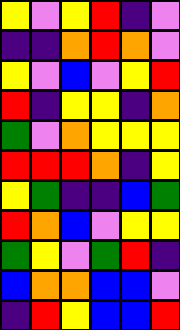[["yellow", "violet", "yellow", "red", "indigo", "violet"], ["indigo", "indigo", "orange", "red", "orange", "violet"], ["yellow", "violet", "blue", "violet", "yellow", "red"], ["red", "indigo", "yellow", "yellow", "indigo", "orange"], ["green", "violet", "orange", "yellow", "yellow", "yellow"], ["red", "red", "red", "orange", "indigo", "yellow"], ["yellow", "green", "indigo", "indigo", "blue", "green"], ["red", "orange", "blue", "violet", "yellow", "yellow"], ["green", "yellow", "violet", "green", "red", "indigo"], ["blue", "orange", "orange", "blue", "blue", "violet"], ["indigo", "red", "yellow", "blue", "blue", "red"]]